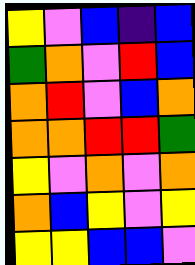[["yellow", "violet", "blue", "indigo", "blue"], ["green", "orange", "violet", "red", "blue"], ["orange", "red", "violet", "blue", "orange"], ["orange", "orange", "red", "red", "green"], ["yellow", "violet", "orange", "violet", "orange"], ["orange", "blue", "yellow", "violet", "yellow"], ["yellow", "yellow", "blue", "blue", "violet"]]